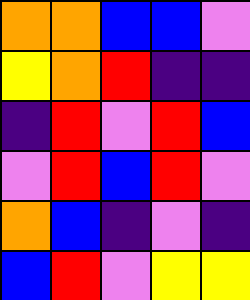[["orange", "orange", "blue", "blue", "violet"], ["yellow", "orange", "red", "indigo", "indigo"], ["indigo", "red", "violet", "red", "blue"], ["violet", "red", "blue", "red", "violet"], ["orange", "blue", "indigo", "violet", "indigo"], ["blue", "red", "violet", "yellow", "yellow"]]